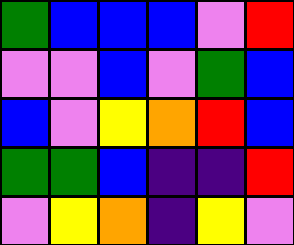[["green", "blue", "blue", "blue", "violet", "red"], ["violet", "violet", "blue", "violet", "green", "blue"], ["blue", "violet", "yellow", "orange", "red", "blue"], ["green", "green", "blue", "indigo", "indigo", "red"], ["violet", "yellow", "orange", "indigo", "yellow", "violet"]]